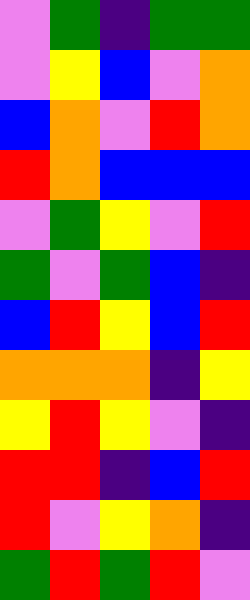[["violet", "green", "indigo", "green", "green"], ["violet", "yellow", "blue", "violet", "orange"], ["blue", "orange", "violet", "red", "orange"], ["red", "orange", "blue", "blue", "blue"], ["violet", "green", "yellow", "violet", "red"], ["green", "violet", "green", "blue", "indigo"], ["blue", "red", "yellow", "blue", "red"], ["orange", "orange", "orange", "indigo", "yellow"], ["yellow", "red", "yellow", "violet", "indigo"], ["red", "red", "indigo", "blue", "red"], ["red", "violet", "yellow", "orange", "indigo"], ["green", "red", "green", "red", "violet"]]